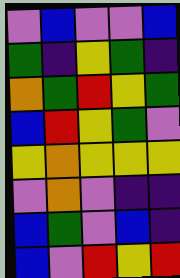[["violet", "blue", "violet", "violet", "blue"], ["green", "indigo", "yellow", "green", "indigo"], ["orange", "green", "red", "yellow", "green"], ["blue", "red", "yellow", "green", "violet"], ["yellow", "orange", "yellow", "yellow", "yellow"], ["violet", "orange", "violet", "indigo", "indigo"], ["blue", "green", "violet", "blue", "indigo"], ["blue", "violet", "red", "yellow", "red"]]